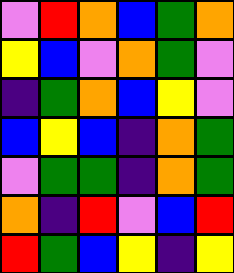[["violet", "red", "orange", "blue", "green", "orange"], ["yellow", "blue", "violet", "orange", "green", "violet"], ["indigo", "green", "orange", "blue", "yellow", "violet"], ["blue", "yellow", "blue", "indigo", "orange", "green"], ["violet", "green", "green", "indigo", "orange", "green"], ["orange", "indigo", "red", "violet", "blue", "red"], ["red", "green", "blue", "yellow", "indigo", "yellow"]]